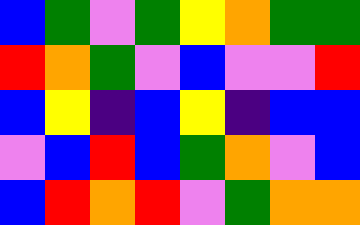[["blue", "green", "violet", "green", "yellow", "orange", "green", "green"], ["red", "orange", "green", "violet", "blue", "violet", "violet", "red"], ["blue", "yellow", "indigo", "blue", "yellow", "indigo", "blue", "blue"], ["violet", "blue", "red", "blue", "green", "orange", "violet", "blue"], ["blue", "red", "orange", "red", "violet", "green", "orange", "orange"]]